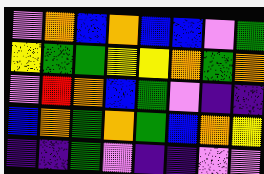[["violet", "orange", "blue", "orange", "blue", "blue", "violet", "green"], ["yellow", "green", "green", "yellow", "yellow", "orange", "green", "orange"], ["violet", "red", "orange", "blue", "green", "violet", "indigo", "indigo"], ["blue", "orange", "green", "orange", "green", "blue", "orange", "yellow"], ["indigo", "indigo", "green", "violet", "indigo", "indigo", "violet", "violet"]]